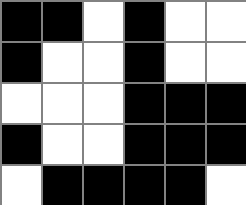[["black", "black", "white", "black", "white", "white"], ["black", "white", "white", "black", "white", "white"], ["white", "white", "white", "black", "black", "black"], ["black", "white", "white", "black", "black", "black"], ["white", "black", "black", "black", "black", "white"]]